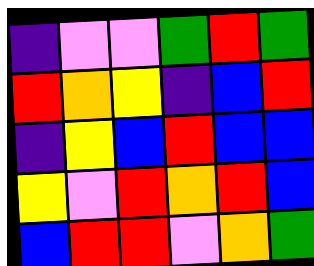[["indigo", "violet", "violet", "green", "red", "green"], ["red", "orange", "yellow", "indigo", "blue", "red"], ["indigo", "yellow", "blue", "red", "blue", "blue"], ["yellow", "violet", "red", "orange", "red", "blue"], ["blue", "red", "red", "violet", "orange", "green"]]